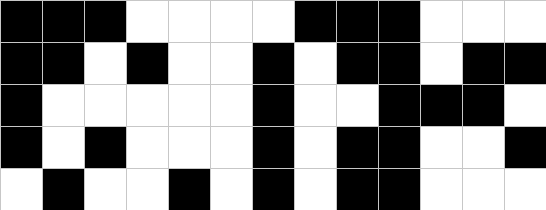[["black", "black", "black", "white", "white", "white", "white", "black", "black", "black", "white", "white", "white"], ["black", "black", "white", "black", "white", "white", "black", "white", "black", "black", "white", "black", "black"], ["black", "white", "white", "white", "white", "white", "black", "white", "white", "black", "black", "black", "white"], ["black", "white", "black", "white", "white", "white", "black", "white", "black", "black", "white", "white", "black"], ["white", "black", "white", "white", "black", "white", "black", "white", "black", "black", "white", "white", "white"]]